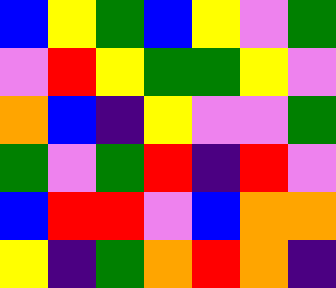[["blue", "yellow", "green", "blue", "yellow", "violet", "green"], ["violet", "red", "yellow", "green", "green", "yellow", "violet"], ["orange", "blue", "indigo", "yellow", "violet", "violet", "green"], ["green", "violet", "green", "red", "indigo", "red", "violet"], ["blue", "red", "red", "violet", "blue", "orange", "orange"], ["yellow", "indigo", "green", "orange", "red", "orange", "indigo"]]